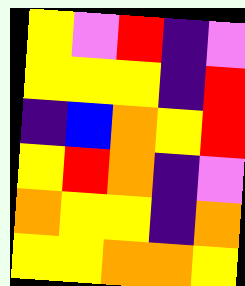[["yellow", "violet", "red", "indigo", "violet"], ["yellow", "yellow", "yellow", "indigo", "red"], ["indigo", "blue", "orange", "yellow", "red"], ["yellow", "red", "orange", "indigo", "violet"], ["orange", "yellow", "yellow", "indigo", "orange"], ["yellow", "yellow", "orange", "orange", "yellow"]]